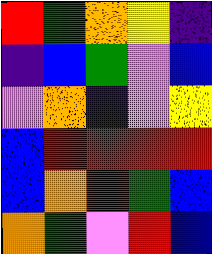[["red", "green", "orange", "yellow", "indigo"], ["indigo", "blue", "green", "violet", "blue"], ["violet", "orange", "indigo", "violet", "yellow"], ["blue", "red", "red", "red", "red"], ["blue", "orange", "red", "green", "blue"], ["orange", "green", "violet", "red", "blue"]]